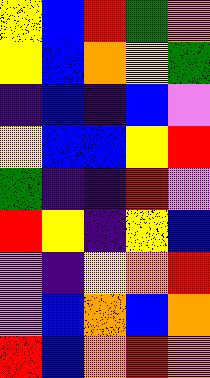[["yellow", "blue", "red", "green", "orange"], ["yellow", "blue", "orange", "yellow", "green"], ["indigo", "blue", "indigo", "blue", "violet"], ["yellow", "blue", "blue", "yellow", "red"], ["green", "indigo", "indigo", "red", "violet"], ["red", "yellow", "indigo", "yellow", "blue"], ["violet", "indigo", "yellow", "orange", "red"], ["violet", "blue", "orange", "blue", "orange"], ["red", "blue", "orange", "red", "orange"]]